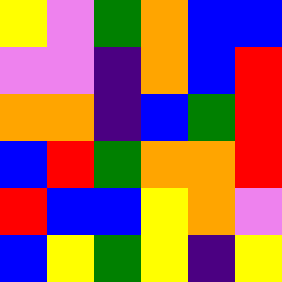[["yellow", "violet", "green", "orange", "blue", "blue"], ["violet", "violet", "indigo", "orange", "blue", "red"], ["orange", "orange", "indigo", "blue", "green", "red"], ["blue", "red", "green", "orange", "orange", "red"], ["red", "blue", "blue", "yellow", "orange", "violet"], ["blue", "yellow", "green", "yellow", "indigo", "yellow"]]